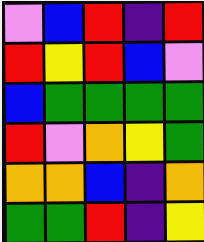[["violet", "blue", "red", "indigo", "red"], ["red", "yellow", "red", "blue", "violet"], ["blue", "green", "green", "green", "green"], ["red", "violet", "orange", "yellow", "green"], ["orange", "orange", "blue", "indigo", "orange"], ["green", "green", "red", "indigo", "yellow"]]